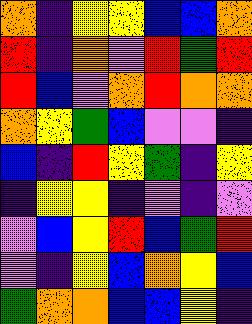[["orange", "indigo", "yellow", "yellow", "blue", "blue", "orange"], ["red", "indigo", "orange", "violet", "red", "green", "red"], ["red", "blue", "violet", "orange", "red", "orange", "orange"], ["orange", "yellow", "green", "blue", "violet", "violet", "indigo"], ["blue", "indigo", "red", "yellow", "green", "indigo", "yellow"], ["indigo", "yellow", "yellow", "indigo", "violet", "indigo", "violet"], ["violet", "blue", "yellow", "red", "blue", "green", "red"], ["violet", "indigo", "yellow", "blue", "orange", "yellow", "blue"], ["green", "orange", "orange", "blue", "blue", "yellow", "indigo"]]